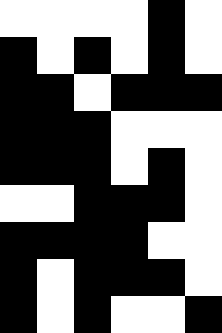[["white", "white", "white", "white", "black", "white"], ["black", "white", "black", "white", "black", "white"], ["black", "black", "white", "black", "black", "black"], ["black", "black", "black", "white", "white", "white"], ["black", "black", "black", "white", "black", "white"], ["white", "white", "black", "black", "black", "white"], ["black", "black", "black", "black", "white", "white"], ["black", "white", "black", "black", "black", "white"], ["black", "white", "black", "white", "white", "black"]]